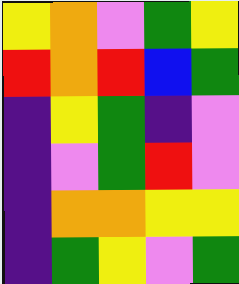[["yellow", "orange", "violet", "green", "yellow"], ["red", "orange", "red", "blue", "green"], ["indigo", "yellow", "green", "indigo", "violet"], ["indigo", "violet", "green", "red", "violet"], ["indigo", "orange", "orange", "yellow", "yellow"], ["indigo", "green", "yellow", "violet", "green"]]